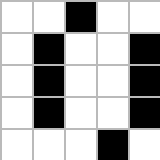[["white", "white", "black", "white", "white"], ["white", "black", "white", "white", "black"], ["white", "black", "white", "white", "black"], ["white", "black", "white", "white", "black"], ["white", "white", "white", "black", "white"]]